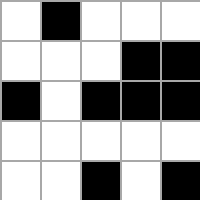[["white", "black", "white", "white", "white"], ["white", "white", "white", "black", "black"], ["black", "white", "black", "black", "black"], ["white", "white", "white", "white", "white"], ["white", "white", "black", "white", "black"]]